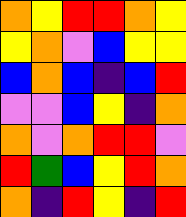[["orange", "yellow", "red", "red", "orange", "yellow"], ["yellow", "orange", "violet", "blue", "yellow", "yellow"], ["blue", "orange", "blue", "indigo", "blue", "red"], ["violet", "violet", "blue", "yellow", "indigo", "orange"], ["orange", "violet", "orange", "red", "red", "violet"], ["red", "green", "blue", "yellow", "red", "orange"], ["orange", "indigo", "red", "yellow", "indigo", "red"]]